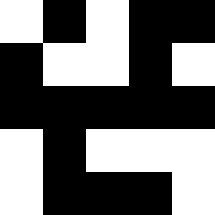[["white", "black", "white", "black", "black"], ["black", "white", "white", "black", "white"], ["black", "black", "black", "black", "black"], ["white", "black", "white", "white", "white"], ["white", "black", "black", "black", "white"]]